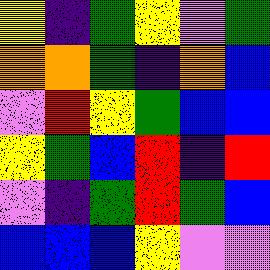[["yellow", "indigo", "green", "yellow", "violet", "green"], ["orange", "orange", "green", "indigo", "orange", "blue"], ["violet", "red", "yellow", "green", "blue", "blue"], ["yellow", "green", "blue", "red", "indigo", "red"], ["violet", "indigo", "green", "red", "green", "blue"], ["blue", "blue", "blue", "yellow", "violet", "violet"]]